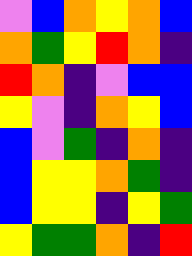[["violet", "blue", "orange", "yellow", "orange", "blue"], ["orange", "green", "yellow", "red", "orange", "indigo"], ["red", "orange", "indigo", "violet", "blue", "blue"], ["yellow", "violet", "indigo", "orange", "yellow", "blue"], ["blue", "violet", "green", "indigo", "orange", "indigo"], ["blue", "yellow", "yellow", "orange", "green", "indigo"], ["blue", "yellow", "yellow", "indigo", "yellow", "green"], ["yellow", "green", "green", "orange", "indigo", "red"]]